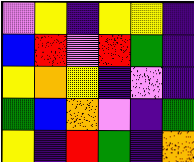[["violet", "yellow", "indigo", "yellow", "yellow", "indigo"], ["blue", "red", "violet", "red", "green", "indigo"], ["yellow", "orange", "yellow", "indigo", "violet", "indigo"], ["green", "blue", "orange", "violet", "indigo", "green"], ["yellow", "indigo", "red", "green", "indigo", "orange"]]